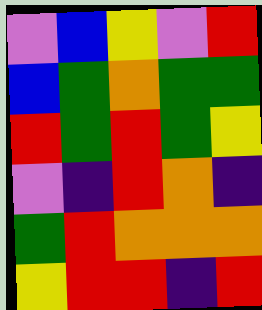[["violet", "blue", "yellow", "violet", "red"], ["blue", "green", "orange", "green", "green"], ["red", "green", "red", "green", "yellow"], ["violet", "indigo", "red", "orange", "indigo"], ["green", "red", "orange", "orange", "orange"], ["yellow", "red", "red", "indigo", "red"]]